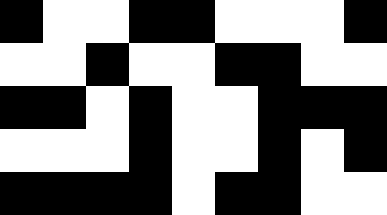[["black", "white", "white", "black", "black", "white", "white", "white", "black"], ["white", "white", "black", "white", "white", "black", "black", "white", "white"], ["black", "black", "white", "black", "white", "white", "black", "black", "black"], ["white", "white", "white", "black", "white", "white", "black", "white", "black"], ["black", "black", "black", "black", "white", "black", "black", "white", "white"]]